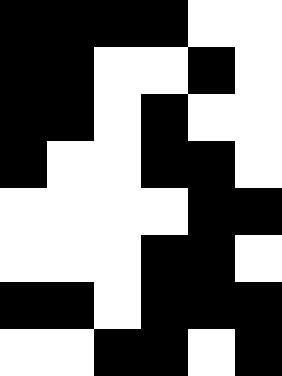[["black", "black", "black", "black", "white", "white"], ["black", "black", "white", "white", "black", "white"], ["black", "black", "white", "black", "white", "white"], ["black", "white", "white", "black", "black", "white"], ["white", "white", "white", "white", "black", "black"], ["white", "white", "white", "black", "black", "white"], ["black", "black", "white", "black", "black", "black"], ["white", "white", "black", "black", "white", "black"]]